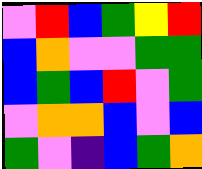[["violet", "red", "blue", "green", "yellow", "red"], ["blue", "orange", "violet", "violet", "green", "green"], ["blue", "green", "blue", "red", "violet", "green"], ["violet", "orange", "orange", "blue", "violet", "blue"], ["green", "violet", "indigo", "blue", "green", "orange"]]